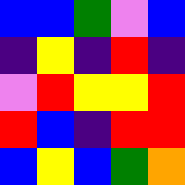[["blue", "blue", "green", "violet", "blue"], ["indigo", "yellow", "indigo", "red", "indigo"], ["violet", "red", "yellow", "yellow", "red"], ["red", "blue", "indigo", "red", "red"], ["blue", "yellow", "blue", "green", "orange"]]